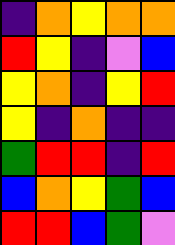[["indigo", "orange", "yellow", "orange", "orange"], ["red", "yellow", "indigo", "violet", "blue"], ["yellow", "orange", "indigo", "yellow", "red"], ["yellow", "indigo", "orange", "indigo", "indigo"], ["green", "red", "red", "indigo", "red"], ["blue", "orange", "yellow", "green", "blue"], ["red", "red", "blue", "green", "violet"]]